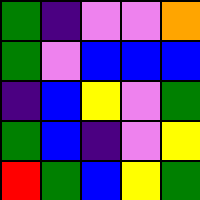[["green", "indigo", "violet", "violet", "orange"], ["green", "violet", "blue", "blue", "blue"], ["indigo", "blue", "yellow", "violet", "green"], ["green", "blue", "indigo", "violet", "yellow"], ["red", "green", "blue", "yellow", "green"]]